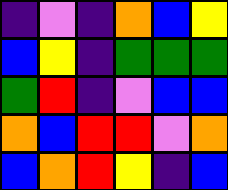[["indigo", "violet", "indigo", "orange", "blue", "yellow"], ["blue", "yellow", "indigo", "green", "green", "green"], ["green", "red", "indigo", "violet", "blue", "blue"], ["orange", "blue", "red", "red", "violet", "orange"], ["blue", "orange", "red", "yellow", "indigo", "blue"]]